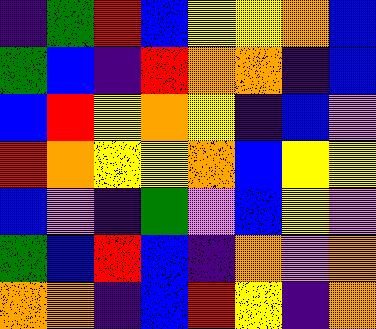[["indigo", "green", "red", "blue", "yellow", "yellow", "orange", "blue"], ["green", "blue", "indigo", "red", "orange", "orange", "indigo", "blue"], ["blue", "red", "yellow", "orange", "yellow", "indigo", "blue", "violet"], ["red", "orange", "yellow", "yellow", "orange", "blue", "yellow", "yellow"], ["blue", "violet", "indigo", "green", "violet", "blue", "yellow", "violet"], ["green", "blue", "red", "blue", "indigo", "orange", "violet", "orange"], ["orange", "orange", "indigo", "blue", "red", "yellow", "indigo", "orange"]]